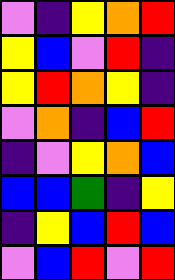[["violet", "indigo", "yellow", "orange", "red"], ["yellow", "blue", "violet", "red", "indigo"], ["yellow", "red", "orange", "yellow", "indigo"], ["violet", "orange", "indigo", "blue", "red"], ["indigo", "violet", "yellow", "orange", "blue"], ["blue", "blue", "green", "indigo", "yellow"], ["indigo", "yellow", "blue", "red", "blue"], ["violet", "blue", "red", "violet", "red"]]